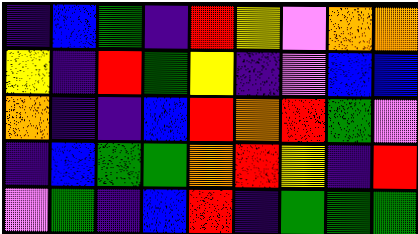[["indigo", "blue", "green", "indigo", "red", "yellow", "violet", "orange", "orange"], ["yellow", "indigo", "red", "green", "yellow", "indigo", "violet", "blue", "blue"], ["orange", "indigo", "indigo", "blue", "red", "orange", "red", "green", "violet"], ["indigo", "blue", "green", "green", "orange", "red", "yellow", "indigo", "red"], ["violet", "green", "indigo", "blue", "red", "indigo", "green", "green", "green"]]